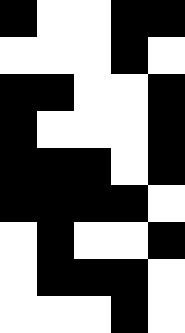[["black", "white", "white", "black", "black"], ["white", "white", "white", "black", "white"], ["black", "black", "white", "white", "black"], ["black", "white", "white", "white", "black"], ["black", "black", "black", "white", "black"], ["black", "black", "black", "black", "white"], ["white", "black", "white", "white", "black"], ["white", "black", "black", "black", "white"], ["white", "white", "white", "black", "white"]]